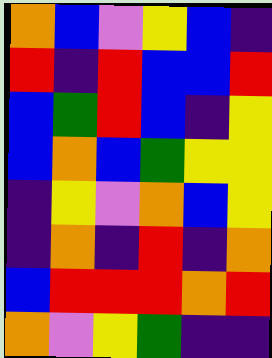[["orange", "blue", "violet", "yellow", "blue", "indigo"], ["red", "indigo", "red", "blue", "blue", "red"], ["blue", "green", "red", "blue", "indigo", "yellow"], ["blue", "orange", "blue", "green", "yellow", "yellow"], ["indigo", "yellow", "violet", "orange", "blue", "yellow"], ["indigo", "orange", "indigo", "red", "indigo", "orange"], ["blue", "red", "red", "red", "orange", "red"], ["orange", "violet", "yellow", "green", "indigo", "indigo"]]